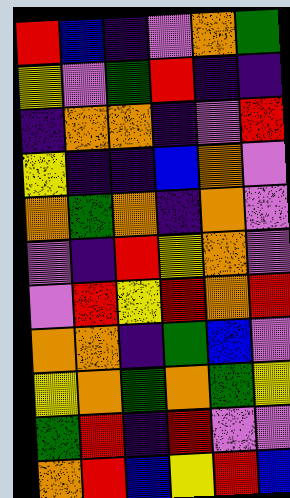[["red", "blue", "indigo", "violet", "orange", "green"], ["yellow", "violet", "green", "red", "indigo", "indigo"], ["indigo", "orange", "orange", "indigo", "violet", "red"], ["yellow", "indigo", "indigo", "blue", "orange", "violet"], ["orange", "green", "orange", "indigo", "orange", "violet"], ["violet", "indigo", "red", "yellow", "orange", "violet"], ["violet", "red", "yellow", "red", "orange", "red"], ["orange", "orange", "indigo", "green", "blue", "violet"], ["yellow", "orange", "green", "orange", "green", "yellow"], ["green", "red", "indigo", "red", "violet", "violet"], ["orange", "red", "blue", "yellow", "red", "blue"]]